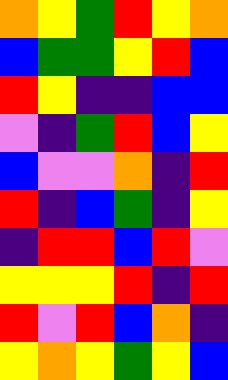[["orange", "yellow", "green", "red", "yellow", "orange"], ["blue", "green", "green", "yellow", "red", "blue"], ["red", "yellow", "indigo", "indigo", "blue", "blue"], ["violet", "indigo", "green", "red", "blue", "yellow"], ["blue", "violet", "violet", "orange", "indigo", "red"], ["red", "indigo", "blue", "green", "indigo", "yellow"], ["indigo", "red", "red", "blue", "red", "violet"], ["yellow", "yellow", "yellow", "red", "indigo", "red"], ["red", "violet", "red", "blue", "orange", "indigo"], ["yellow", "orange", "yellow", "green", "yellow", "blue"]]